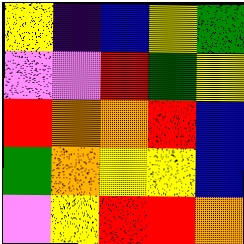[["yellow", "indigo", "blue", "yellow", "green"], ["violet", "violet", "red", "green", "yellow"], ["red", "orange", "orange", "red", "blue"], ["green", "orange", "yellow", "yellow", "blue"], ["violet", "yellow", "red", "red", "orange"]]